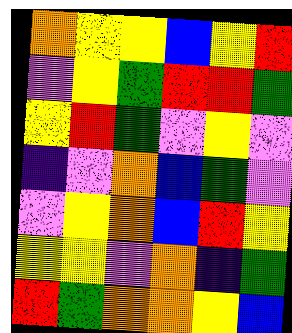[["orange", "yellow", "yellow", "blue", "yellow", "red"], ["violet", "yellow", "green", "red", "red", "green"], ["yellow", "red", "green", "violet", "yellow", "violet"], ["indigo", "violet", "orange", "blue", "green", "violet"], ["violet", "yellow", "orange", "blue", "red", "yellow"], ["yellow", "yellow", "violet", "orange", "indigo", "green"], ["red", "green", "orange", "orange", "yellow", "blue"]]